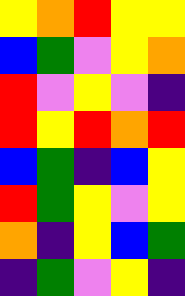[["yellow", "orange", "red", "yellow", "yellow"], ["blue", "green", "violet", "yellow", "orange"], ["red", "violet", "yellow", "violet", "indigo"], ["red", "yellow", "red", "orange", "red"], ["blue", "green", "indigo", "blue", "yellow"], ["red", "green", "yellow", "violet", "yellow"], ["orange", "indigo", "yellow", "blue", "green"], ["indigo", "green", "violet", "yellow", "indigo"]]